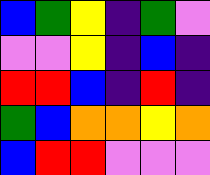[["blue", "green", "yellow", "indigo", "green", "violet"], ["violet", "violet", "yellow", "indigo", "blue", "indigo"], ["red", "red", "blue", "indigo", "red", "indigo"], ["green", "blue", "orange", "orange", "yellow", "orange"], ["blue", "red", "red", "violet", "violet", "violet"]]